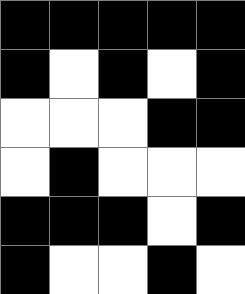[["black", "black", "black", "black", "black"], ["black", "white", "black", "white", "black"], ["white", "white", "white", "black", "black"], ["white", "black", "white", "white", "white"], ["black", "black", "black", "white", "black"], ["black", "white", "white", "black", "white"]]